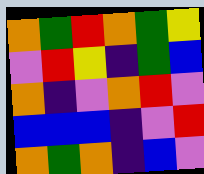[["orange", "green", "red", "orange", "green", "yellow"], ["violet", "red", "yellow", "indigo", "green", "blue"], ["orange", "indigo", "violet", "orange", "red", "violet"], ["blue", "blue", "blue", "indigo", "violet", "red"], ["orange", "green", "orange", "indigo", "blue", "violet"]]